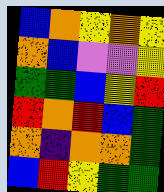[["blue", "orange", "yellow", "orange", "yellow"], ["orange", "blue", "violet", "violet", "yellow"], ["green", "green", "blue", "yellow", "red"], ["red", "orange", "red", "blue", "green"], ["orange", "indigo", "orange", "orange", "green"], ["blue", "red", "yellow", "green", "green"]]